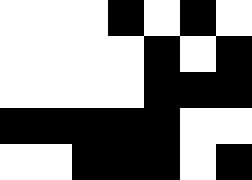[["white", "white", "white", "black", "white", "black", "white"], ["white", "white", "white", "white", "black", "white", "black"], ["white", "white", "white", "white", "black", "black", "black"], ["black", "black", "black", "black", "black", "white", "white"], ["white", "white", "black", "black", "black", "white", "black"]]